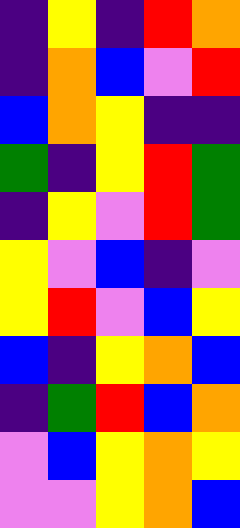[["indigo", "yellow", "indigo", "red", "orange"], ["indigo", "orange", "blue", "violet", "red"], ["blue", "orange", "yellow", "indigo", "indigo"], ["green", "indigo", "yellow", "red", "green"], ["indigo", "yellow", "violet", "red", "green"], ["yellow", "violet", "blue", "indigo", "violet"], ["yellow", "red", "violet", "blue", "yellow"], ["blue", "indigo", "yellow", "orange", "blue"], ["indigo", "green", "red", "blue", "orange"], ["violet", "blue", "yellow", "orange", "yellow"], ["violet", "violet", "yellow", "orange", "blue"]]